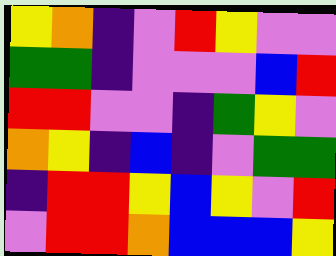[["yellow", "orange", "indigo", "violet", "red", "yellow", "violet", "violet"], ["green", "green", "indigo", "violet", "violet", "violet", "blue", "red"], ["red", "red", "violet", "violet", "indigo", "green", "yellow", "violet"], ["orange", "yellow", "indigo", "blue", "indigo", "violet", "green", "green"], ["indigo", "red", "red", "yellow", "blue", "yellow", "violet", "red"], ["violet", "red", "red", "orange", "blue", "blue", "blue", "yellow"]]